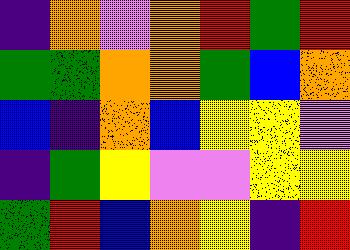[["indigo", "orange", "violet", "orange", "red", "green", "red"], ["green", "green", "orange", "orange", "green", "blue", "orange"], ["blue", "indigo", "orange", "blue", "yellow", "yellow", "violet"], ["indigo", "green", "yellow", "violet", "violet", "yellow", "yellow"], ["green", "red", "blue", "orange", "yellow", "indigo", "red"]]